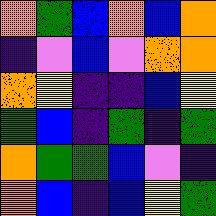[["orange", "green", "blue", "orange", "blue", "orange"], ["indigo", "violet", "blue", "violet", "orange", "orange"], ["orange", "yellow", "indigo", "indigo", "blue", "yellow"], ["green", "blue", "indigo", "green", "indigo", "green"], ["orange", "green", "green", "blue", "violet", "indigo"], ["orange", "blue", "indigo", "blue", "yellow", "green"]]